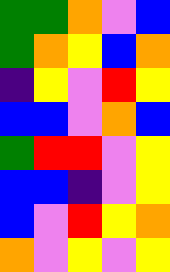[["green", "green", "orange", "violet", "blue"], ["green", "orange", "yellow", "blue", "orange"], ["indigo", "yellow", "violet", "red", "yellow"], ["blue", "blue", "violet", "orange", "blue"], ["green", "red", "red", "violet", "yellow"], ["blue", "blue", "indigo", "violet", "yellow"], ["blue", "violet", "red", "yellow", "orange"], ["orange", "violet", "yellow", "violet", "yellow"]]